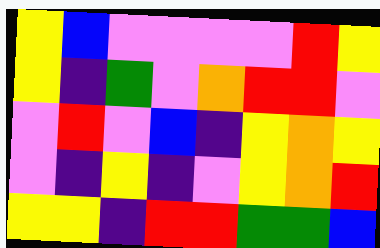[["yellow", "blue", "violet", "violet", "violet", "violet", "red", "yellow"], ["yellow", "indigo", "green", "violet", "orange", "red", "red", "violet"], ["violet", "red", "violet", "blue", "indigo", "yellow", "orange", "yellow"], ["violet", "indigo", "yellow", "indigo", "violet", "yellow", "orange", "red"], ["yellow", "yellow", "indigo", "red", "red", "green", "green", "blue"]]